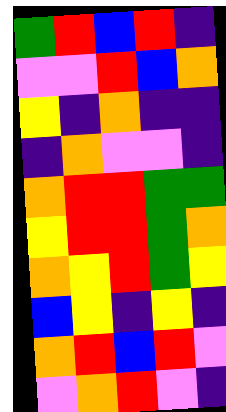[["green", "red", "blue", "red", "indigo"], ["violet", "violet", "red", "blue", "orange"], ["yellow", "indigo", "orange", "indigo", "indigo"], ["indigo", "orange", "violet", "violet", "indigo"], ["orange", "red", "red", "green", "green"], ["yellow", "red", "red", "green", "orange"], ["orange", "yellow", "red", "green", "yellow"], ["blue", "yellow", "indigo", "yellow", "indigo"], ["orange", "red", "blue", "red", "violet"], ["violet", "orange", "red", "violet", "indigo"]]